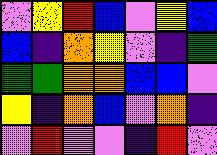[["violet", "yellow", "red", "blue", "violet", "yellow", "blue"], ["blue", "indigo", "orange", "yellow", "violet", "indigo", "green"], ["green", "green", "orange", "orange", "blue", "blue", "violet"], ["yellow", "indigo", "orange", "blue", "violet", "orange", "indigo"], ["violet", "red", "violet", "violet", "indigo", "red", "violet"]]